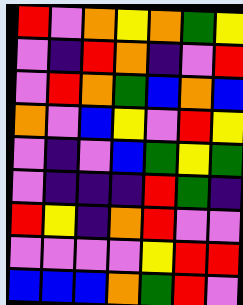[["red", "violet", "orange", "yellow", "orange", "green", "yellow"], ["violet", "indigo", "red", "orange", "indigo", "violet", "red"], ["violet", "red", "orange", "green", "blue", "orange", "blue"], ["orange", "violet", "blue", "yellow", "violet", "red", "yellow"], ["violet", "indigo", "violet", "blue", "green", "yellow", "green"], ["violet", "indigo", "indigo", "indigo", "red", "green", "indigo"], ["red", "yellow", "indigo", "orange", "red", "violet", "violet"], ["violet", "violet", "violet", "violet", "yellow", "red", "red"], ["blue", "blue", "blue", "orange", "green", "red", "violet"]]